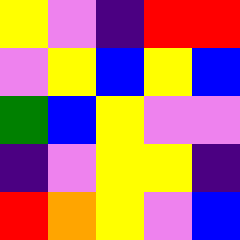[["yellow", "violet", "indigo", "red", "red"], ["violet", "yellow", "blue", "yellow", "blue"], ["green", "blue", "yellow", "violet", "violet"], ["indigo", "violet", "yellow", "yellow", "indigo"], ["red", "orange", "yellow", "violet", "blue"]]